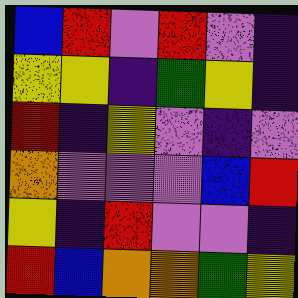[["blue", "red", "violet", "red", "violet", "indigo"], ["yellow", "yellow", "indigo", "green", "yellow", "indigo"], ["red", "indigo", "yellow", "violet", "indigo", "violet"], ["orange", "violet", "violet", "violet", "blue", "red"], ["yellow", "indigo", "red", "violet", "violet", "indigo"], ["red", "blue", "orange", "orange", "green", "yellow"]]